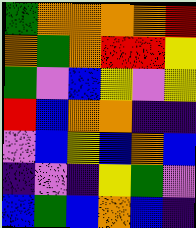[["green", "orange", "orange", "orange", "orange", "red"], ["orange", "green", "orange", "red", "red", "yellow"], ["green", "violet", "blue", "yellow", "violet", "yellow"], ["red", "blue", "orange", "orange", "indigo", "indigo"], ["violet", "blue", "yellow", "blue", "orange", "blue"], ["indigo", "violet", "indigo", "yellow", "green", "violet"], ["blue", "green", "blue", "orange", "blue", "indigo"]]